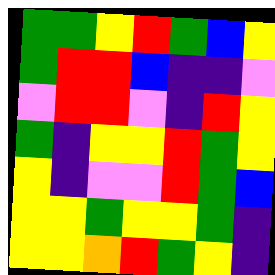[["green", "green", "yellow", "red", "green", "blue", "yellow"], ["green", "red", "red", "blue", "indigo", "indigo", "violet"], ["violet", "red", "red", "violet", "indigo", "red", "yellow"], ["green", "indigo", "yellow", "yellow", "red", "green", "yellow"], ["yellow", "indigo", "violet", "violet", "red", "green", "blue"], ["yellow", "yellow", "green", "yellow", "yellow", "green", "indigo"], ["yellow", "yellow", "orange", "red", "green", "yellow", "indigo"]]